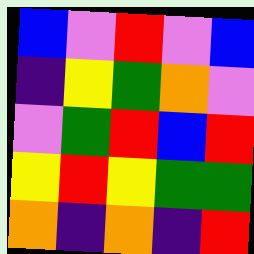[["blue", "violet", "red", "violet", "blue"], ["indigo", "yellow", "green", "orange", "violet"], ["violet", "green", "red", "blue", "red"], ["yellow", "red", "yellow", "green", "green"], ["orange", "indigo", "orange", "indigo", "red"]]